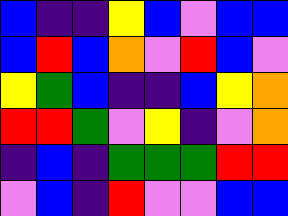[["blue", "indigo", "indigo", "yellow", "blue", "violet", "blue", "blue"], ["blue", "red", "blue", "orange", "violet", "red", "blue", "violet"], ["yellow", "green", "blue", "indigo", "indigo", "blue", "yellow", "orange"], ["red", "red", "green", "violet", "yellow", "indigo", "violet", "orange"], ["indigo", "blue", "indigo", "green", "green", "green", "red", "red"], ["violet", "blue", "indigo", "red", "violet", "violet", "blue", "blue"]]